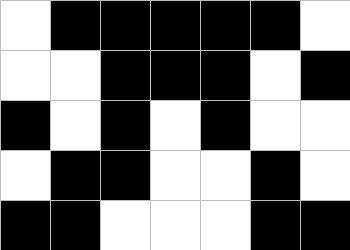[["white", "black", "black", "black", "black", "black", "white"], ["white", "white", "black", "black", "black", "white", "black"], ["black", "white", "black", "white", "black", "white", "white"], ["white", "black", "black", "white", "white", "black", "white"], ["black", "black", "white", "white", "white", "black", "black"]]